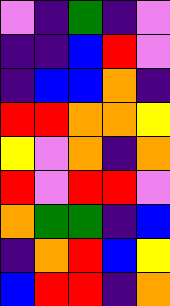[["violet", "indigo", "green", "indigo", "violet"], ["indigo", "indigo", "blue", "red", "violet"], ["indigo", "blue", "blue", "orange", "indigo"], ["red", "red", "orange", "orange", "yellow"], ["yellow", "violet", "orange", "indigo", "orange"], ["red", "violet", "red", "red", "violet"], ["orange", "green", "green", "indigo", "blue"], ["indigo", "orange", "red", "blue", "yellow"], ["blue", "red", "red", "indigo", "orange"]]